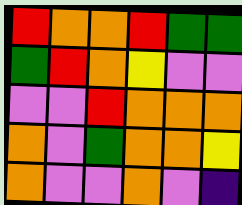[["red", "orange", "orange", "red", "green", "green"], ["green", "red", "orange", "yellow", "violet", "violet"], ["violet", "violet", "red", "orange", "orange", "orange"], ["orange", "violet", "green", "orange", "orange", "yellow"], ["orange", "violet", "violet", "orange", "violet", "indigo"]]